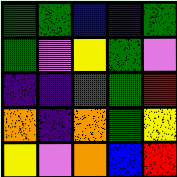[["green", "green", "blue", "indigo", "green"], ["green", "violet", "yellow", "green", "violet"], ["indigo", "indigo", "green", "green", "red"], ["orange", "indigo", "orange", "green", "yellow"], ["yellow", "violet", "orange", "blue", "red"]]